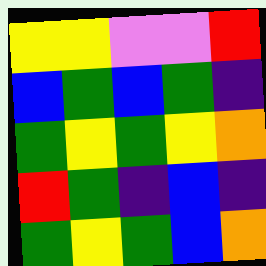[["yellow", "yellow", "violet", "violet", "red"], ["blue", "green", "blue", "green", "indigo"], ["green", "yellow", "green", "yellow", "orange"], ["red", "green", "indigo", "blue", "indigo"], ["green", "yellow", "green", "blue", "orange"]]